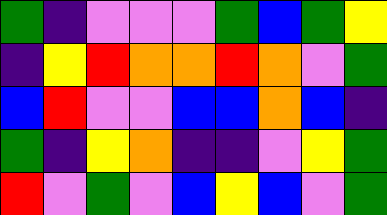[["green", "indigo", "violet", "violet", "violet", "green", "blue", "green", "yellow"], ["indigo", "yellow", "red", "orange", "orange", "red", "orange", "violet", "green"], ["blue", "red", "violet", "violet", "blue", "blue", "orange", "blue", "indigo"], ["green", "indigo", "yellow", "orange", "indigo", "indigo", "violet", "yellow", "green"], ["red", "violet", "green", "violet", "blue", "yellow", "blue", "violet", "green"]]